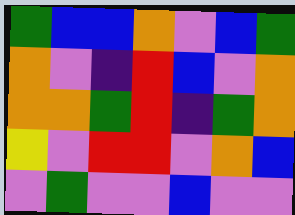[["green", "blue", "blue", "orange", "violet", "blue", "green"], ["orange", "violet", "indigo", "red", "blue", "violet", "orange"], ["orange", "orange", "green", "red", "indigo", "green", "orange"], ["yellow", "violet", "red", "red", "violet", "orange", "blue"], ["violet", "green", "violet", "violet", "blue", "violet", "violet"]]